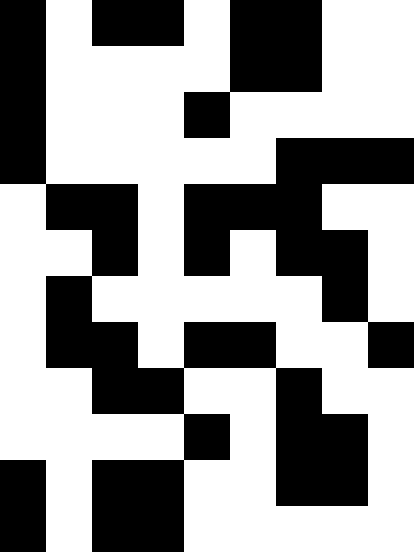[["black", "white", "black", "black", "white", "black", "black", "white", "white"], ["black", "white", "white", "white", "white", "black", "black", "white", "white"], ["black", "white", "white", "white", "black", "white", "white", "white", "white"], ["black", "white", "white", "white", "white", "white", "black", "black", "black"], ["white", "black", "black", "white", "black", "black", "black", "white", "white"], ["white", "white", "black", "white", "black", "white", "black", "black", "white"], ["white", "black", "white", "white", "white", "white", "white", "black", "white"], ["white", "black", "black", "white", "black", "black", "white", "white", "black"], ["white", "white", "black", "black", "white", "white", "black", "white", "white"], ["white", "white", "white", "white", "black", "white", "black", "black", "white"], ["black", "white", "black", "black", "white", "white", "black", "black", "white"], ["black", "white", "black", "black", "white", "white", "white", "white", "white"]]